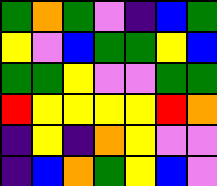[["green", "orange", "green", "violet", "indigo", "blue", "green"], ["yellow", "violet", "blue", "green", "green", "yellow", "blue"], ["green", "green", "yellow", "violet", "violet", "green", "green"], ["red", "yellow", "yellow", "yellow", "yellow", "red", "orange"], ["indigo", "yellow", "indigo", "orange", "yellow", "violet", "violet"], ["indigo", "blue", "orange", "green", "yellow", "blue", "violet"]]